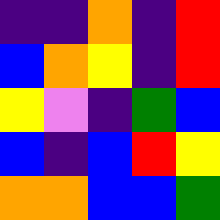[["indigo", "indigo", "orange", "indigo", "red"], ["blue", "orange", "yellow", "indigo", "red"], ["yellow", "violet", "indigo", "green", "blue"], ["blue", "indigo", "blue", "red", "yellow"], ["orange", "orange", "blue", "blue", "green"]]